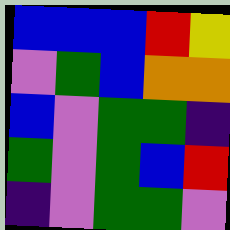[["blue", "blue", "blue", "red", "yellow"], ["violet", "green", "blue", "orange", "orange"], ["blue", "violet", "green", "green", "indigo"], ["green", "violet", "green", "blue", "red"], ["indigo", "violet", "green", "green", "violet"]]